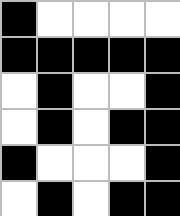[["black", "white", "white", "white", "white"], ["black", "black", "black", "black", "black"], ["white", "black", "white", "white", "black"], ["white", "black", "white", "black", "black"], ["black", "white", "white", "white", "black"], ["white", "black", "white", "black", "black"]]